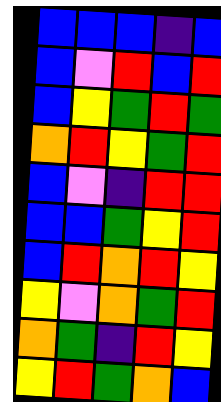[["blue", "blue", "blue", "indigo", "blue"], ["blue", "violet", "red", "blue", "red"], ["blue", "yellow", "green", "red", "green"], ["orange", "red", "yellow", "green", "red"], ["blue", "violet", "indigo", "red", "red"], ["blue", "blue", "green", "yellow", "red"], ["blue", "red", "orange", "red", "yellow"], ["yellow", "violet", "orange", "green", "red"], ["orange", "green", "indigo", "red", "yellow"], ["yellow", "red", "green", "orange", "blue"]]